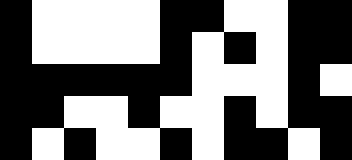[["black", "white", "white", "white", "white", "black", "black", "white", "white", "black", "black"], ["black", "white", "white", "white", "white", "black", "white", "black", "white", "black", "black"], ["black", "black", "black", "black", "black", "black", "white", "white", "white", "black", "white"], ["black", "black", "white", "white", "black", "white", "white", "black", "white", "black", "black"], ["black", "white", "black", "white", "white", "black", "white", "black", "black", "white", "black"]]